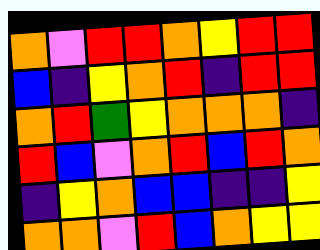[["orange", "violet", "red", "red", "orange", "yellow", "red", "red"], ["blue", "indigo", "yellow", "orange", "red", "indigo", "red", "red"], ["orange", "red", "green", "yellow", "orange", "orange", "orange", "indigo"], ["red", "blue", "violet", "orange", "red", "blue", "red", "orange"], ["indigo", "yellow", "orange", "blue", "blue", "indigo", "indigo", "yellow"], ["orange", "orange", "violet", "red", "blue", "orange", "yellow", "yellow"]]